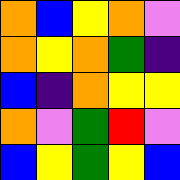[["orange", "blue", "yellow", "orange", "violet"], ["orange", "yellow", "orange", "green", "indigo"], ["blue", "indigo", "orange", "yellow", "yellow"], ["orange", "violet", "green", "red", "violet"], ["blue", "yellow", "green", "yellow", "blue"]]